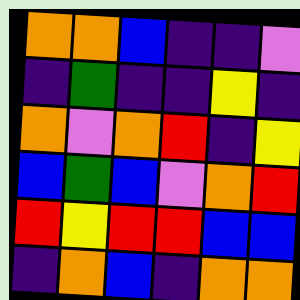[["orange", "orange", "blue", "indigo", "indigo", "violet"], ["indigo", "green", "indigo", "indigo", "yellow", "indigo"], ["orange", "violet", "orange", "red", "indigo", "yellow"], ["blue", "green", "blue", "violet", "orange", "red"], ["red", "yellow", "red", "red", "blue", "blue"], ["indigo", "orange", "blue", "indigo", "orange", "orange"]]